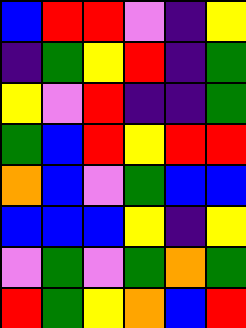[["blue", "red", "red", "violet", "indigo", "yellow"], ["indigo", "green", "yellow", "red", "indigo", "green"], ["yellow", "violet", "red", "indigo", "indigo", "green"], ["green", "blue", "red", "yellow", "red", "red"], ["orange", "blue", "violet", "green", "blue", "blue"], ["blue", "blue", "blue", "yellow", "indigo", "yellow"], ["violet", "green", "violet", "green", "orange", "green"], ["red", "green", "yellow", "orange", "blue", "red"]]